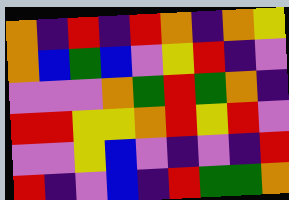[["orange", "indigo", "red", "indigo", "red", "orange", "indigo", "orange", "yellow"], ["orange", "blue", "green", "blue", "violet", "yellow", "red", "indigo", "violet"], ["violet", "violet", "violet", "orange", "green", "red", "green", "orange", "indigo"], ["red", "red", "yellow", "yellow", "orange", "red", "yellow", "red", "violet"], ["violet", "violet", "yellow", "blue", "violet", "indigo", "violet", "indigo", "red"], ["red", "indigo", "violet", "blue", "indigo", "red", "green", "green", "orange"]]